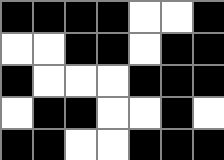[["black", "black", "black", "black", "white", "white", "black"], ["white", "white", "black", "black", "white", "black", "black"], ["black", "white", "white", "white", "black", "black", "black"], ["white", "black", "black", "white", "white", "black", "white"], ["black", "black", "white", "white", "black", "black", "black"]]